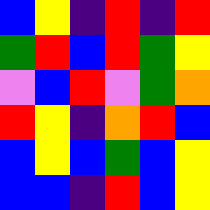[["blue", "yellow", "indigo", "red", "indigo", "red"], ["green", "red", "blue", "red", "green", "yellow"], ["violet", "blue", "red", "violet", "green", "orange"], ["red", "yellow", "indigo", "orange", "red", "blue"], ["blue", "yellow", "blue", "green", "blue", "yellow"], ["blue", "blue", "indigo", "red", "blue", "yellow"]]